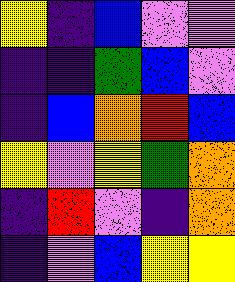[["yellow", "indigo", "blue", "violet", "violet"], ["indigo", "indigo", "green", "blue", "violet"], ["indigo", "blue", "orange", "red", "blue"], ["yellow", "violet", "yellow", "green", "orange"], ["indigo", "red", "violet", "indigo", "orange"], ["indigo", "violet", "blue", "yellow", "yellow"]]